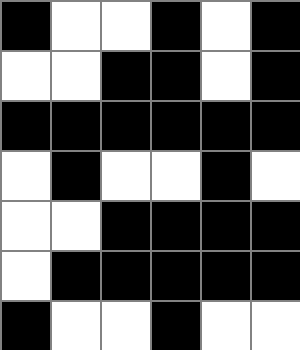[["black", "white", "white", "black", "white", "black"], ["white", "white", "black", "black", "white", "black"], ["black", "black", "black", "black", "black", "black"], ["white", "black", "white", "white", "black", "white"], ["white", "white", "black", "black", "black", "black"], ["white", "black", "black", "black", "black", "black"], ["black", "white", "white", "black", "white", "white"]]